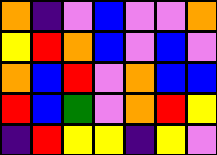[["orange", "indigo", "violet", "blue", "violet", "violet", "orange"], ["yellow", "red", "orange", "blue", "violet", "blue", "violet"], ["orange", "blue", "red", "violet", "orange", "blue", "blue"], ["red", "blue", "green", "violet", "orange", "red", "yellow"], ["indigo", "red", "yellow", "yellow", "indigo", "yellow", "violet"]]